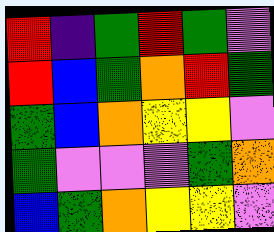[["red", "indigo", "green", "red", "green", "violet"], ["red", "blue", "green", "orange", "red", "green"], ["green", "blue", "orange", "yellow", "yellow", "violet"], ["green", "violet", "violet", "violet", "green", "orange"], ["blue", "green", "orange", "yellow", "yellow", "violet"]]